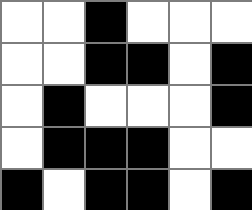[["white", "white", "black", "white", "white", "white"], ["white", "white", "black", "black", "white", "black"], ["white", "black", "white", "white", "white", "black"], ["white", "black", "black", "black", "white", "white"], ["black", "white", "black", "black", "white", "black"]]